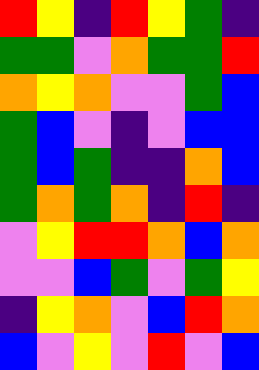[["red", "yellow", "indigo", "red", "yellow", "green", "indigo"], ["green", "green", "violet", "orange", "green", "green", "red"], ["orange", "yellow", "orange", "violet", "violet", "green", "blue"], ["green", "blue", "violet", "indigo", "violet", "blue", "blue"], ["green", "blue", "green", "indigo", "indigo", "orange", "blue"], ["green", "orange", "green", "orange", "indigo", "red", "indigo"], ["violet", "yellow", "red", "red", "orange", "blue", "orange"], ["violet", "violet", "blue", "green", "violet", "green", "yellow"], ["indigo", "yellow", "orange", "violet", "blue", "red", "orange"], ["blue", "violet", "yellow", "violet", "red", "violet", "blue"]]